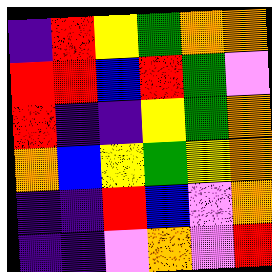[["indigo", "red", "yellow", "green", "orange", "orange"], ["red", "red", "blue", "red", "green", "violet"], ["red", "indigo", "indigo", "yellow", "green", "orange"], ["orange", "blue", "yellow", "green", "yellow", "orange"], ["indigo", "indigo", "red", "blue", "violet", "orange"], ["indigo", "indigo", "violet", "orange", "violet", "red"]]